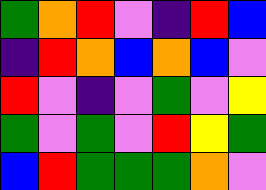[["green", "orange", "red", "violet", "indigo", "red", "blue"], ["indigo", "red", "orange", "blue", "orange", "blue", "violet"], ["red", "violet", "indigo", "violet", "green", "violet", "yellow"], ["green", "violet", "green", "violet", "red", "yellow", "green"], ["blue", "red", "green", "green", "green", "orange", "violet"]]